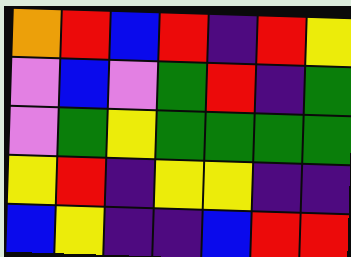[["orange", "red", "blue", "red", "indigo", "red", "yellow"], ["violet", "blue", "violet", "green", "red", "indigo", "green"], ["violet", "green", "yellow", "green", "green", "green", "green"], ["yellow", "red", "indigo", "yellow", "yellow", "indigo", "indigo"], ["blue", "yellow", "indigo", "indigo", "blue", "red", "red"]]